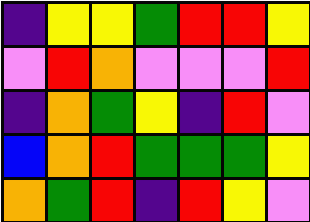[["indigo", "yellow", "yellow", "green", "red", "red", "yellow"], ["violet", "red", "orange", "violet", "violet", "violet", "red"], ["indigo", "orange", "green", "yellow", "indigo", "red", "violet"], ["blue", "orange", "red", "green", "green", "green", "yellow"], ["orange", "green", "red", "indigo", "red", "yellow", "violet"]]